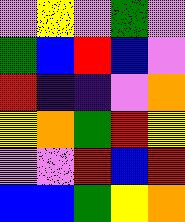[["violet", "yellow", "violet", "green", "violet"], ["green", "blue", "red", "blue", "violet"], ["red", "indigo", "indigo", "violet", "orange"], ["yellow", "orange", "green", "red", "yellow"], ["violet", "violet", "red", "blue", "red"], ["blue", "blue", "green", "yellow", "orange"]]